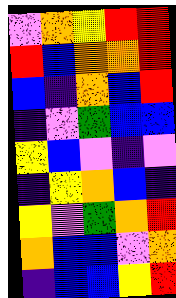[["violet", "orange", "yellow", "red", "red"], ["red", "blue", "orange", "orange", "red"], ["blue", "indigo", "orange", "blue", "red"], ["indigo", "violet", "green", "blue", "blue"], ["yellow", "blue", "violet", "indigo", "violet"], ["indigo", "yellow", "orange", "blue", "indigo"], ["yellow", "violet", "green", "orange", "red"], ["orange", "blue", "blue", "violet", "orange"], ["indigo", "blue", "blue", "yellow", "red"]]